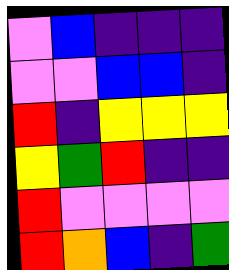[["violet", "blue", "indigo", "indigo", "indigo"], ["violet", "violet", "blue", "blue", "indigo"], ["red", "indigo", "yellow", "yellow", "yellow"], ["yellow", "green", "red", "indigo", "indigo"], ["red", "violet", "violet", "violet", "violet"], ["red", "orange", "blue", "indigo", "green"]]